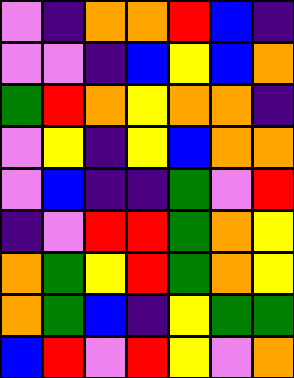[["violet", "indigo", "orange", "orange", "red", "blue", "indigo"], ["violet", "violet", "indigo", "blue", "yellow", "blue", "orange"], ["green", "red", "orange", "yellow", "orange", "orange", "indigo"], ["violet", "yellow", "indigo", "yellow", "blue", "orange", "orange"], ["violet", "blue", "indigo", "indigo", "green", "violet", "red"], ["indigo", "violet", "red", "red", "green", "orange", "yellow"], ["orange", "green", "yellow", "red", "green", "orange", "yellow"], ["orange", "green", "blue", "indigo", "yellow", "green", "green"], ["blue", "red", "violet", "red", "yellow", "violet", "orange"]]